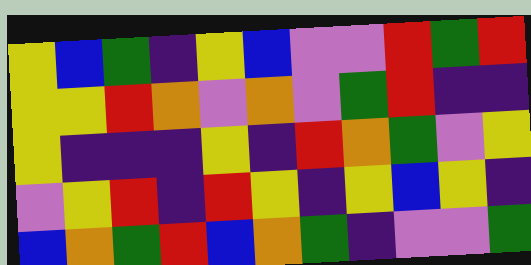[["yellow", "blue", "green", "indigo", "yellow", "blue", "violet", "violet", "red", "green", "red"], ["yellow", "yellow", "red", "orange", "violet", "orange", "violet", "green", "red", "indigo", "indigo"], ["yellow", "indigo", "indigo", "indigo", "yellow", "indigo", "red", "orange", "green", "violet", "yellow"], ["violet", "yellow", "red", "indigo", "red", "yellow", "indigo", "yellow", "blue", "yellow", "indigo"], ["blue", "orange", "green", "red", "blue", "orange", "green", "indigo", "violet", "violet", "green"]]